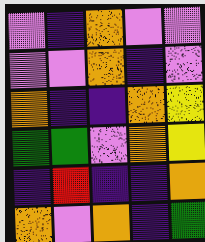[["violet", "indigo", "orange", "violet", "violet"], ["violet", "violet", "orange", "indigo", "violet"], ["orange", "indigo", "indigo", "orange", "yellow"], ["green", "green", "violet", "orange", "yellow"], ["indigo", "red", "indigo", "indigo", "orange"], ["orange", "violet", "orange", "indigo", "green"]]